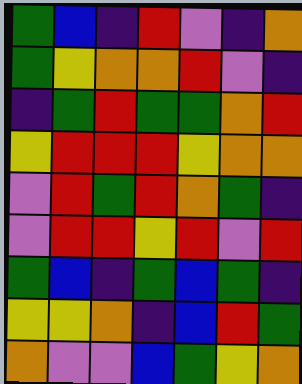[["green", "blue", "indigo", "red", "violet", "indigo", "orange"], ["green", "yellow", "orange", "orange", "red", "violet", "indigo"], ["indigo", "green", "red", "green", "green", "orange", "red"], ["yellow", "red", "red", "red", "yellow", "orange", "orange"], ["violet", "red", "green", "red", "orange", "green", "indigo"], ["violet", "red", "red", "yellow", "red", "violet", "red"], ["green", "blue", "indigo", "green", "blue", "green", "indigo"], ["yellow", "yellow", "orange", "indigo", "blue", "red", "green"], ["orange", "violet", "violet", "blue", "green", "yellow", "orange"]]